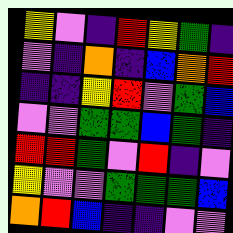[["yellow", "violet", "indigo", "red", "yellow", "green", "indigo"], ["violet", "indigo", "orange", "indigo", "blue", "orange", "red"], ["indigo", "indigo", "yellow", "red", "violet", "green", "blue"], ["violet", "violet", "green", "green", "blue", "green", "indigo"], ["red", "red", "green", "violet", "red", "indigo", "violet"], ["yellow", "violet", "violet", "green", "green", "green", "blue"], ["orange", "red", "blue", "indigo", "indigo", "violet", "violet"]]